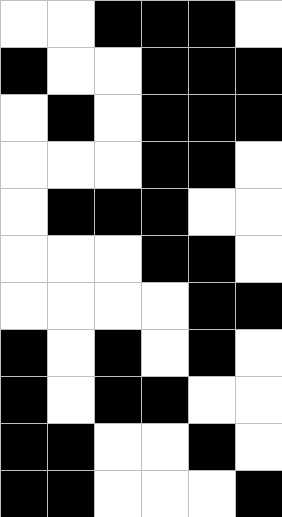[["white", "white", "black", "black", "black", "white"], ["black", "white", "white", "black", "black", "black"], ["white", "black", "white", "black", "black", "black"], ["white", "white", "white", "black", "black", "white"], ["white", "black", "black", "black", "white", "white"], ["white", "white", "white", "black", "black", "white"], ["white", "white", "white", "white", "black", "black"], ["black", "white", "black", "white", "black", "white"], ["black", "white", "black", "black", "white", "white"], ["black", "black", "white", "white", "black", "white"], ["black", "black", "white", "white", "white", "black"]]